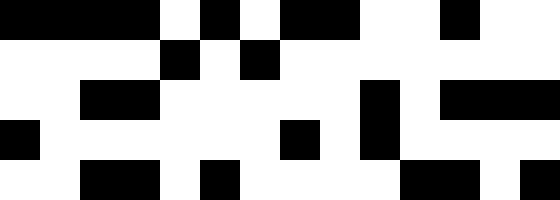[["black", "black", "black", "black", "white", "black", "white", "black", "black", "white", "white", "black", "white", "white"], ["white", "white", "white", "white", "black", "white", "black", "white", "white", "white", "white", "white", "white", "white"], ["white", "white", "black", "black", "white", "white", "white", "white", "white", "black", "white", "black", "black", "black"], ["black", "white", "white", "white", "white", "white", "white", "black", "white", "black", "white", "white", "white", "white"], ["white", "white", "black", "black", "white", "black", "white", "white", "white", "white", "black", "black", "white", "black"]]